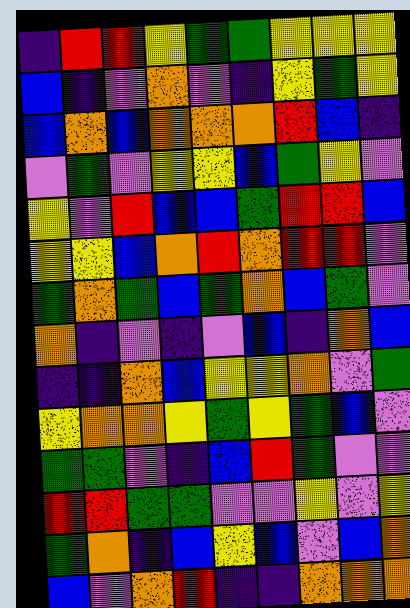[["indigo", "red", "red", "yellow", "green", "green", "yellow", "yellow", "yellow"], ["blue", "indigo", "violet", "orange", "violet", "indigo", "yellow", "green", "yellow"], ["blue", "orange", "blue", "orange", "orange", "orange", "red", "blue", "indigo"], ["violet", "green", "violet", "yellow", "yellow", "blue", "green", "yellow", "violet"], ["yellow", "violet", "red", "blue", "blue", "green", "red", "red", "blue"], ["yellow", "yellow", "blue", "orange", "red", "orange", "red", "red", "violet"], ["green", "orange", "green", "blue", "green", "orange", "blue", "green", "violet"], ["orange", "indigo", "violet", "indigo", "violet", "blue", "indigo", "orange", "blue"], ["indigo", "indigo", "orange", "blue", "yellow", "yellow", "orange", "violet", "green"], ["yellow", "orange", "orange", "yellow", "green", "yellow", "green", "blue", "violet"], ["green", "green", "violet", "indigo", "blue", "red", "green", "violet", "violet"], ["red", "red", "green", "green", "violet", "violet", "yellow", "violet", "yellow"], ["green", "orange", "indigo", "blue", "yellow", "blue", "violet", "blue", "orange"], ["blue", "violet", "orange", "red", "indigo", "indigo", "orange", "orange", "orange"]]